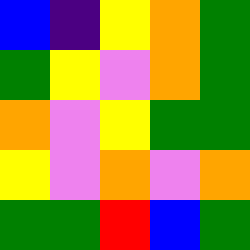[["blue", "indigo", "yellow", "orange", "green"], ["green", "yellow", "violet", "orange", "green"], ["orange", "violet", "yellow", "green", "green"], ["yellow", "violet", "orange", "violet", "orange"], ["green", "green", "red", "blue", "green"]]